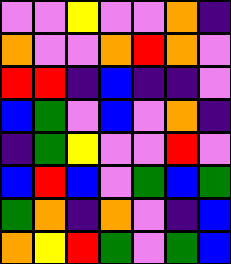[["violet", "violet", "yellow", "violet", "violet", "orange", "indigo"], ["orange", "violet", "violet", "orange", "red", "orange", "violet"], ["red", "red", "indigo", "blue", "indigo", "indigo", "violet"], ["blue", "green", "violet", "blue", "violet", "orange", "indigo"], ["indigo", "green", "yellow", "violet", "violet", "red", "violet"], ["blue", "red", "blue", "violet", "green", "blue", "green"], ["green", "orange", "indigo", "orange", "violet", "indigo", "blue"], ["orange", "yellow", "red", "green", "violet", "green", "blue"]]